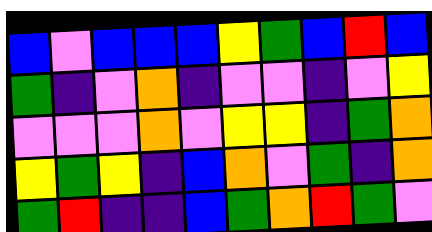[["blue", "violet", "blue", "blue", "blue", "yellow", "green", "blue", "red", "blue"], ["green", "indigo", "violet", "orange", "indigo", "violet", "violet", "indigo", "violet", "yellow"], ["violet", "violet", "violet", "orange", "violet", "yellow", "yellow", "indigo", "green", "orange"], ["yellow", "green", "yellow", "indigo", "blue", "orange", "violet", "green", "indigo", "orange"], ["green", "red", "indigo", "indigo", "blue", "green", "orange", "red", "green", "violet"]]